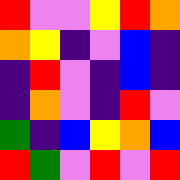[["red", "violet", "violet", "yellow", "red", "orange"], ["orange", "yellow", "indigo", "violet", "blue", "indigo"], ["indigo", "red", "violet", "indigo", "blue", "indigo"], ["indigo", "orange", "violet", "indigo", "red", "violet"], ["green", "indigo", "blue", "yellow", "orange", "blue"], ["red", "green", "violet", "red", "violet", "red"]]